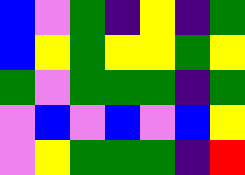[["blue", "violet", "green", "indigo", "yellow", "indigo", "green"], ["blue", "yellow", "green", "yellow", "yellow", "green", "yellow"], ["green", "violet", "green", "green", "green", "indigo", "green"], ["violet", "blue", "violet", "blue", "violet", "blue", "yellow"], ["violet", "yellow", "green", "green", "green", "indigo", "red"]]